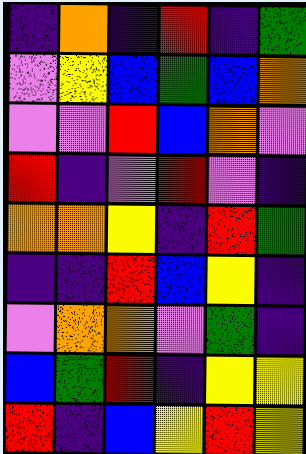[["indigo", "orange", "indigo", "red", "indigo", "green"], ["violet", "yellow", "blue", "green", "blue", "orange"], ["violet", "violet", "red", "blue", "orange", "violet"], ["red", "indigo", "violet", "red", "violet", "indigo"], ["orange", "orange", "yellow", "indigo", "red", "green"], ["indigo", "indigo", "red", "blue", "yellow", "indigo"], ["violet", "orange", "orange", "violet", "green", "indigo"], ["blue", "green", "red", "indigo", "yellow", "yellow"], ["red", "indigo", "blue", "yellow", "red", "yellow"]]